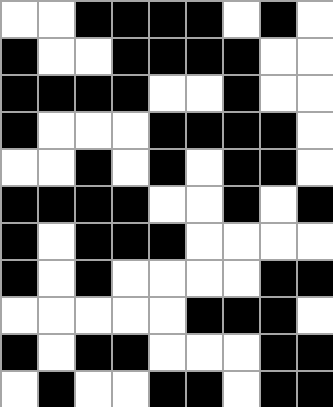[["white", "white", "black", "black", "black", "black", "white", "black", "white"], ["black", "white", "white", "black", "black", "black", "black", "white", "white"], ["black", "black", "black", "black", "white", "white", "black", "white", "white"], ["black", "white", "white", "white", "black", "black", "black", "black", "white"], ["white", "white", "black", "white", "black", "white", "black", "black", "white"], ["black", "black", "black", "black", "white", "white", "black", "white", "black"], ["black", "white", "black", "black", "black", "white", "white", "white", "white"], ["black", "white", "black", "white", "white", "white", "white", "black", "black"], ["white", "white", "white", "white", "white", "black", "black", "black", "white"], ["black", "white", "black", "black", "white", "white", "white", "black", "black"], ["white", "black", "white", "white", "black", "black", "white", "black", "black"]]